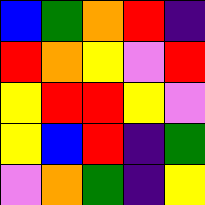[["blue", "green", "orange", "red", "indigo"], ["red", "orange", "yellow", "violet", "red"], ["yellow", "red", "red", "yellow", "violet"], ["yellow", "blue", "red", "indigo", "green"], ["violet", "orange", "green", "indigo", "yellow"]]